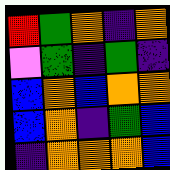[["red", "green", "orange", "indigo", "orange"], ["violet", "green", "indigo", "green", "indigo"], ["blue", "orange", "blue", "orange", "orange"], ["blue", "orange", "indigo", "green", "blue"], ["indigo", "orange", "orange", "orange", "blue"]]